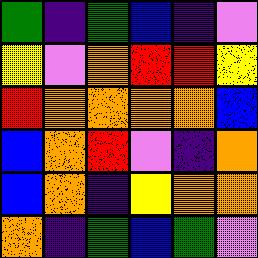[["green", "indigo", "green", "blue", "indigo", "violet"], ["yellow", "violet", "orange", "red", "red", "yellow"], ["red", "orange", "orange", "orange", "orange", "blue"], ["blue", "orange", "red", "violet", "indigo", "orange"], ["blue", "orange", "indigo", "yellow", "orange", "orange"], ["orange", "indigo", "green", "blue", "green", "violet"]]